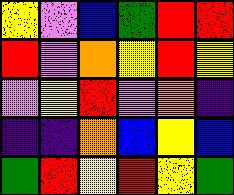[["yellow", "violet", "blue", "green", "red", "red"], ["red", "violet", "orange", "yellow", "red", "yellow"], ["violet", "yellow", "red", "violet", "orange", "indigo"], ["indigo", "indigo", "orange", "blue", "yellow", "blue"], ["green", "red", "yellow", "red", "yellow", "green"]]